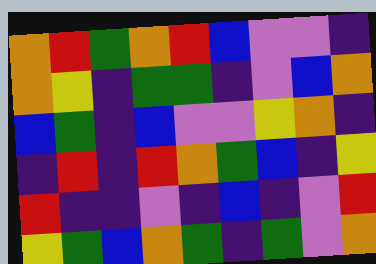[["orange", "red", "green", "orange", "red", "blue", "violet", "violet", "indigo"], ["orange", "yellow", "indigo", "green", "green", "indigo", "violet", "blue", "orange"], ["blue", "green", "indigo", "blue", "violet", "violet", "yellow", "orange", "indigo"], ["indigo", "red", "indigo", "red", "orange", "green", "blue", "indigo", "yellow"], ["red", "indigo", "indigo", "violet", "indigo", "blue", "indigo", "violet", "red"], ["yellow", "green", "blue", "orange", "green", "indigo", "green", "violet", "orange"]]